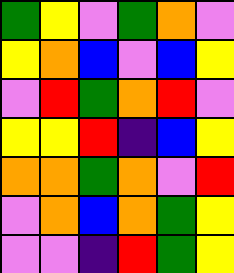[["green", "yellow", "violet", "green", "orange", "violet"], ["yellow", "orange", "blue", "violet", "blue", "yellow"], ["violet", "red", "green", "orange", "red", "violet"], ["yellow", "yellow", "red", "indigo", "blue", "yellow"], ["orange", "orange", "green", "orange", "violet", "red"], ["violet", "orange", "blue", "orange", "green", "yellow"], ["violet", "violet", "indigo", "red", "green", "yellow"]]